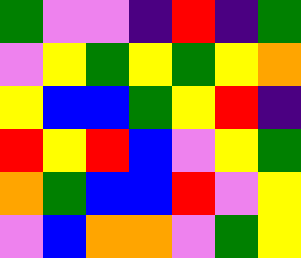[["green", "violet", "violet", "indigo", "red", "indigo", "green"], ["violet", "yellow", "green", "yellow", "green", "yellow", "orange"], ["yellow", "blue", "blue", "green", "yellow", "red", "indigo"], ["red", "yellow", "red", "blue", "violet", "yellow", "green"], ["orange", "green", "blue", "blue", "red", "violet", "yellow"], ["violet", "blue", "orange", "orange", "violet", "green", "yellow"]]